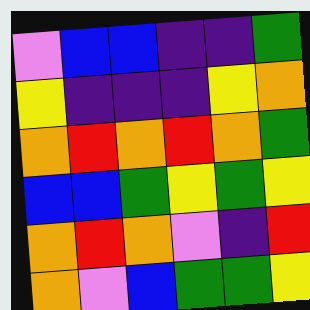[["violet", "blue", "blue", "indigo", "indigo", "green"], ["yellow", "indigo", "indigo", "indigo", "yellow", "orange"], ["orange", "red", "orange", "red", "orange", "green"], ["blue", "blue", "green", "yellow", "green", "yellow"], ["orange", "red", "orange", "violet", "indigo", "red"], ["orange", "violet", "blue", "green", "green", "yellow"]]